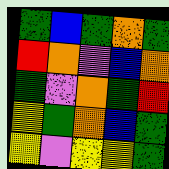[["green", "blue", "green", "orange", "green"], ["red", "orange", "violet", "blue", "orange"], ["green", "violet", "orange", "green", "red"], ["yellow", "green", "orange", "blue", "green"], ["yellow", "violet", "yellow", "yellow", "green"]]